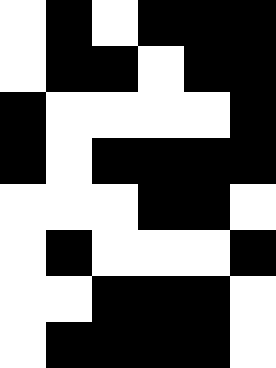[["white", "black", "white", "black", "black", "black"], ["white", "black", "black", "white", "black", "black"], ["black", "white", "white", "white", "white", "black"], ["black", "white", "black", "black", "black", "black"], ["white", "white", "white", "black", "black", "white"], ["white", "black", "white", "white", "white", "black"], ["white", "white", "black", "black", "black", "white"], ["white", "black", "black", "black", "black", "white"]]